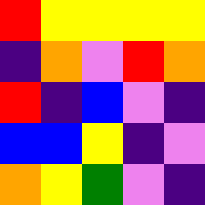[["red", "yellow", "yellow", "yellow", "yellow"], ["indigo", "orange", "violet", "red", "orange"], ["red", "indigo", "blue", "violet", "indigo"], ["blue", "blue", "yellow", "indigo", "violet"], ["orange", "yellow", "green", "violet", "indigo"]]